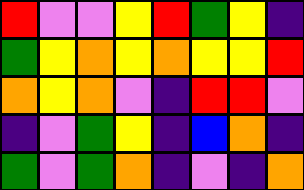[["red", "violet", "violet", "yellow", "red", "green", "yellow", "indigo"], ["green", "yellow", "orange", "yellow", "orange", "yellow", "yellow", "red"], ["orange", "yellow", "orange", "violet", "indigo", "red", "red", "violet"], ["indigo", "violet", "green", "yellow", "indigo", "blue", "orange", "indigo"], ["green", "violet", "green", "orange", "indigo", "violet", "indigo", "orange"]]